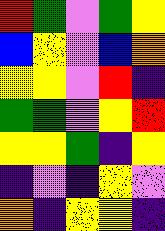[["red", "green", "violet", "green", "yellow"], ["blue", "yellow", "violet", "blue", "orange"], ["yellow", "yellow", "violet", "red", "indigo"], ["green", "green", "violet", "yellow", "red"], ["yellow", "yellow", "green", "indigo", "yellow"], ["indigo", "violet", "indigo", "yellow", "violet"], ["orange", "indigo", "yellow", "yellow", "indigo"]]